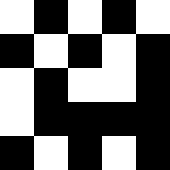[["white", "black", "white", "black", "white"], ["black", "white", "black", "white", "black"], ["white", "black", "white", "white", "black"], ["white", "black", "black", "black", "black"], ["black", "white", "black", "white", "black"]]